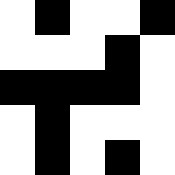[["white", "black", "white", "white", "black"], ["white", "white", "white", "black", "white"], ["black", "black", "black", "black", "white"], ["white", "black", "white", "white", "white"], ["white", "black", "white", "black", "white"]]